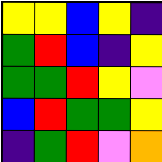[["yellow", "yellow", "blue", "yellow", "indigo"], ["green", "red", "blue", "indigo", "yellow"], ["green", "green", "red", "yellow", "violet"], ["blue", "red", "green", "green", "yellow"], ["indigo", "green", "red", "violet", "orange"]]